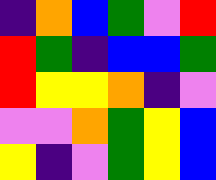[["indigo", "orange", "blue", "green", "violet", "red"], ["red", "green", "indigo", "blue", "blue", "green"], ["red", "yellow", "yellow", "orange", "indigo", "violet"], ["violet", "violet", "orange", "green", "yellow", "blue"], ["yellow", "indigo", "violet", "green", "yellow", "blue"]]